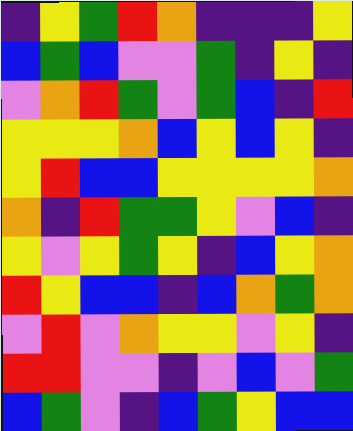[["indigo", "yellow", "green", "red", "orange", "indigo", "indigo", "indigo", "yellow"], ["blue", "green", "blue", "violet", "violet", "green", "indigo", "yellow", "indigo"], ["violet", "orange", "red", "green", "violet", "green", "blue", "indigo", "red"], ["yellow", "yellow", "yellow", "orange", "blue", "yellow", "blue", "yellow", "indigo"], ["yellow", "red", "blue", "blue", "yellow", "yellow", "yellow", "yellow", "orange"], ["orange", "indigo", "red", "green", "green", "yellow", "violet", "blue", "indigo"], ["yellow", "violet", "yellow", "green", "yellow", "indigo", "blue", "yellow", "orange"], ["red", "yellow", "blue", "blue", "indigo", "blue", "orange", "green", "orange"], ["violet", "red", "violet", "orange", "yellow", "yellow", "violet", "yellow", "indigo"], ["red", "red", "violet", "violet", "indigo", "violet", "blue", "violet", "green"], ["blue", "green", "violet", "indigo", "blue", "green", "yellow", "blue", "blue"]]